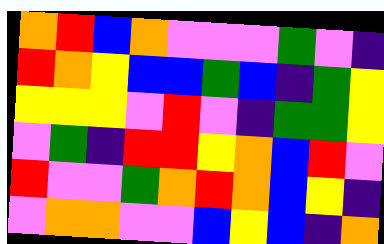[["orange", "red", "blue", "orange", "violet", "violet", "violet", "green", "violet", "indigo"], ["red", "orange", "yellow", "blue", "blue", "green", "blue", "indigo", "green", "yellow"], ["yellow", "yellow", "yellow", "violet", "red", "violet", "indigo", "green", "green", "yellow"], ["violet", "green", "indigo", "red", "red", "yellow", "orange", "blue", "red", "violet"], ["red", "violet", "violet", "green", "orange", "red", "orange", "blue", "yellow", "indigo"], ["violet", "orange", "orange", "violet", "violet", "blue", "yellow", "blue", "indigo", "orange"]]